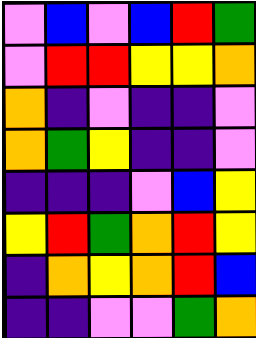[["violet", "blue", "violet", "blue", "red", "green"], ["violet", "red", "red", "yellow", "yellow", "orange"], ["orange", "indigo", "violet", "indigo", "indigo", "violet"], ["orange", "green", "yellow", "indigo", "indigo", "violet"], ["indigo", "indigo", "indigo", "violet", "blue", "yellow"], ["yellow", "red", "green", "orange", "red", "yellow"], ["indigo", "orange", "yellow", "orange", "red", "blue"], ["indigo", "indigo", "violet", "violet", "green", "orange"]]